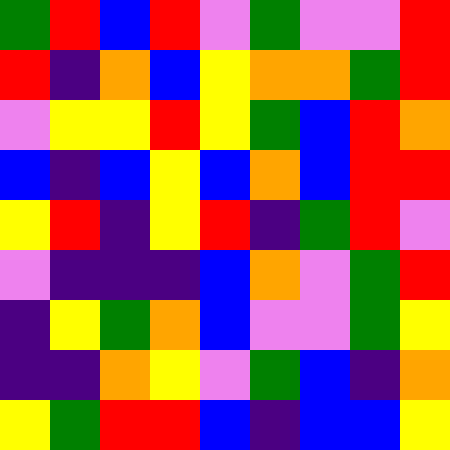[["green", "red", "blue", "red", "violet", "green", "violet", "violet", "red"], ["red", "indigo", "orange", "blue", "yellow", "orange", "orange", "green", "red"], ["violet", "yellow", "yellow", "red", "yellow", "green", "blue", "red", "orange"], ["blue", "indigo", "blue", "yellow", "blue", "orange", "blue", "red", "red"], ["yellow", "red", "indigo", "yellow", "red", "indigo", "green", "red", "violet"], ["violet", "indigo", "indigo", "indigo", "blue", "orange", "violet", "green", "red"], ["indigo", "yellow", "green", "orange", "blue", "violet", "violet", "green", "yellow"], ["indigo", "indigo", "orange", "yellow", "violet", "green", "blue", "indigo", "orange"], ["yellow", "green", "red", "red", "blue", "indigo", "blue", "blue", "yellow"]]